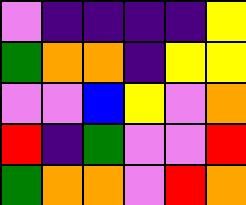[["violet", "indigo", "indigo", "indigo", "indigo", "yellow"], ["green", "orange", "orange", "indigo", "yellow", "yellow"], ["violet", "violet", "blue", "yellow", "violet", "orange"], ["red", "indigo", "green", "violet", "violet", "red"], ["green", "orange", "orange", "violet", "red", "orange"]]